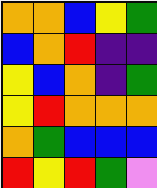[["orange", "orange", "blue", "yellow", "green"], ["blue", "orange", "red", "indigo", "indigo"], ["yellow", "blue", "orange", "indigo", "green"], ["yellow", "red", "orange", "orange", "orange"], ["orange", "green", "blue", "blue", "blue"], ["red", "yellow", "red", "green", "violet"]]